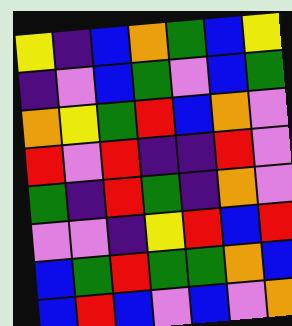[["yellow", "indigo", "blue", "orange", "green", "blue", "yellow"], ["indigo", "violet", "blue", "green", "violet", "blue", "green"], ["orange", "yellow", "green", "red", "blue", "orange", "violet"], ["red", "violet", "red", "indigo", "indigo", "red", "violet"], ["green", "indigo", "red", "green", "indigo", "orange", "violet"], ["violet", "violet", "indigo", "yellow", "red", "blue", "red"], ["blue", "green", "red", "green", "green", "orange", "blue"], ["blue", "red", "blue", "violet", "blue", "violet", "orange"]]